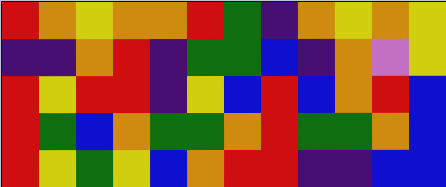[["red", "orange", "yellow", "orange", "orange", "red", "green", "indigo", "orange", "yellow", "orange", "yellow"], ["indigo", "indigo", "orange", "red", "indigo", "green", "green", "blue", "indigo", "orange", "violet", "yellow"], ["red", "yellow", "red", "red", "indigo", "yellow", "blue", "red", "blue", "orange", "red", "blue"], ["red", "green", "blue", "orange", "green", "green", "orange", "red", "green", "green", "orange", "blue"], ["red", "yellow", "green", "yellow", "blue", "orange", "red", "red", "indigo", "indigo", "blue", "blue"]]